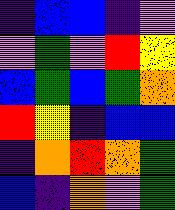[["indigo", "blue", "blue", "indigo", "violet"], ["violet", "green", "violet", "red", "yellow"], ["blue", "green", "blue", "green", "orange"], ["red", "yellow", "indigo", "blue", "blue"], ["indigo", "orange", "red", "orange", "green"], ["blue", "indigo", "orange", "violet", "green"]]